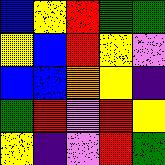[["blue", "yellow", "red", "green", "green"], ["yellow", "blue", "red", "yellow", "violet"], ["blue", "blue", "orange", "yellow", "indigo"], ["green", "red", "violet", "red", "yellow"], ["yellow", "indigo", "violet", "red", "green"]]